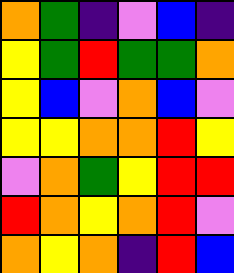[["orange", "green", "indigo", "violet", "blue", "indigo"], ["yellow", "green", "red", "green", "green", "orange"], ["yellow", "blue", "violet", "orange", "blue", "violet"], ["yellow", "yellow", "orange", "orange", "red", "yellow"], ["violet", "orange", "green", "yellow", "red", "red"], ["red", "orange", "yellow", "orange", "red", "violet"], ["orange", "yellow", "orange", "indigo", "red", "blue"]]